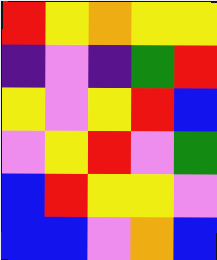[["red", "yellow", "orange", "yellow", "yellow"], ["indigo", "violet", "indigo", "green", "red"], ["yellow", "violet", "yellow", "red", "blue"], ["violet", "yellow", "red", "violet", "green"], ["blue", "red", "yellow", "yellow", "violet"], ["blue", "blue", "violet", "orange", "blue"]]